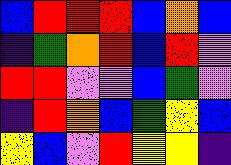[["blue", "red", "red", "red", "blue", "orange", "blue"], ["indigo", "green", "orange", "red", "blue", "red", "violet"], ["red", "red", "violet", "violet", "blue", "green", "violet"], ["indigo", "red", "orange", "blue", "green", "yellow", "blue"], ["yellow", "blue", "violet", "red", "yellow", "yellow", "indigo"]]